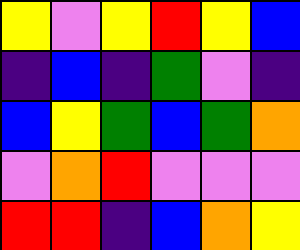[["yellow", "violet", "yellow", "red", "yellow", "blue"], ["indigo", "blue", "indigo", "green", "violet", "indigo"], ["blue", "yellow", "green", "blue", "green", "orange"], ["violet", "orange", "red", "violet", "violet", "violet"], ["red", "red", "indigo", "blue", "orange", "yellow"]]